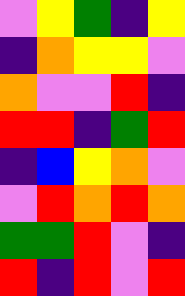[["violet", "yellow", "green", "indigo", "yellow"], ["indigo", "orange", "yellow", "yellow", "violet"], ["orange", "violet", "violet", "red", "indigo"], ["red", "red", "indigo", "green", "red"], ["indigo", "blue", "yellow", "orange", "violet"], ["violet", "red", "orange", "red", "orange"], ["green", "green", "red", "violet", "indigo"], ["red", "indigo", "red", "violet", "red"]]